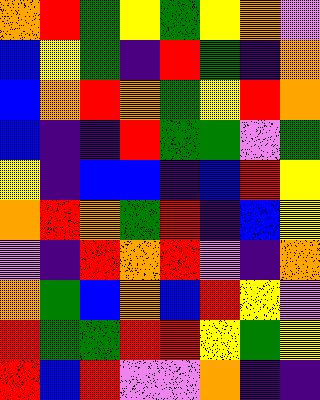[["orange", "red", "green", "yellow", "green", "yellow", "orange", "violet"], ["blue", "yellow", "green", "indigo", "red", "green", "indigo", "orange"], ["blue", "orange", "red", "orange", "green", "yellow", "red", "orange"], ["blue", "indigo", "indigo", "red", "green", "green", "violet", "green"], ["yellow", "indigo", "blue", "blue", "indigo", "blue", "red", "yellow"], ["orange", "red", "orange", "green", "red", "indigo", "blue", "yellow"], ["violet", "indigo", "red", "orange", "red", "violet", "indigo", "orange"], ["orange", "green", "blue", "orange", "blue", "red", "yellow", "violet"], ["red", "green", "green", "red", "red", "yellow", "green", "yellow"], ["red", "blue", "red", "violet", "violet", "orange", "indigo", "indigo"]]